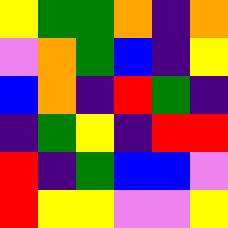[["yellow", "green", "green", "orange", "indigo", "orange"], ["violet", "orange", "green", "blue", "indigo", "yellow"], ["blue", "orange", "indigo", "red", "green", "indigo"], ["indigo", "green", "yellow", "indigo", "red", "red"], ["red", "indigo", "green", "blue", "blue", "violet"], ["red", "yellow", "yellow", "violet", "violet", "yellow"]]